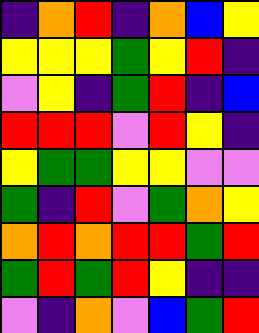[["indigo", "orange", "red", "indigo", "orange", "blue", "yellow"], ["yellow", "yellow", "yellow", "green", "yellow", "red", "indigo"], ["violet", "yellow", "indigo", "green", "red", "indigo", "blue"], ["red", "red", "red", "violet", "red", "yellow", "indigo"], ["yellow", "green", "green", "yellow", "yellow", "violet", "violet"], ["green", "indigo", "red", "violet", "green", "orange", "yellow"], ["orange", "red", "orange", "red", "red", "green", "red"], ["green", "red", "green", "red", "yellow", "indigo", "indigo"], ["violet", "indigo", "orange", "violet", "blue", "green", "red"]]